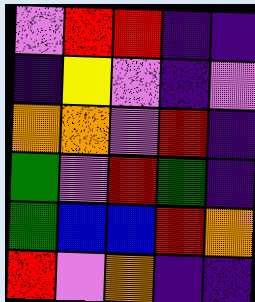[["violet", "red", "red", "indigo", "indigo"], ["indigo", "yellow", "violet", "indigo", "violet"], ["orange", "orange", "violet", "red", "indigo"], ["green", "violet", "red", "green", "indigo"], ["green", "blue", "blue", "red", "orange"], ["red", "violet", "orange", "indigo", "indigo"]]